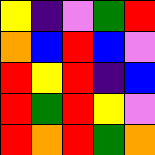[["yellow", "indigo", "violet", "green", "red"], ["orange", "blue", "red", "blue", "violet"], ["red", "yellow", "red", "indigo", "blue"], ["red", "green", "red", "yellow", "violet"], ["red", "orange", "red", "green", "orange"]]